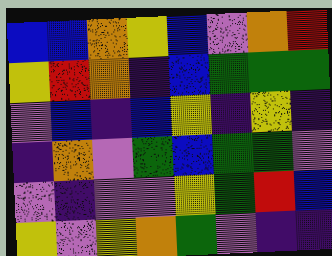[["blue", "blue", "orange", "yellow", "blue", "violet", "orange", "red"], ["yellow", "red", "orange", "indigo", "blue", "green", "green", "green"], ["violet", "blue", "indigo", "blue", "yellow", "indigo", "yellow", "indigo"], ["indigo", "orange", "violet", "green", "blue", "green", "green", "violet"], ["violet", "indigo", "violet", "violet", "yellow", "green", "red", "blue"], ["yellow", "violet", "yellow", "orange", "green", "violet", "indigo", "indigo"]]